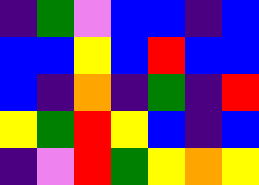[["indigo", "green", "violet", "blue", "blue", "indigo", "blue"], ["blue", "blue", "yellow", "blue", "red", "blue", "blue"], ["blue", "indigo", "orange", "indigo", "green", "indigo", "red"], ["yellow", "green", "red", "yellow", "blue", "indigo", "blue"], ["indigo", "violet", "red", "green", "yellow", "orange", "yellow"]]